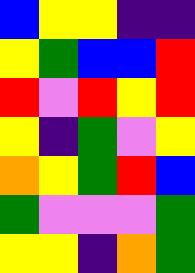[["blue", "yellow", "yellow", "indigo", "indigo"], ["yellow", "green", "blue", "blue", "red"], ["red", "violet", "red", "yellow", "red"], ["yellow", "indigo", "green", "violet", "yellow"], ["orange", "yellow", "green", "red", "blue"], ["green", "violet", "violet", "violet", "green"], ["yellow", "yellow", "indigo", "orange", "green"]]